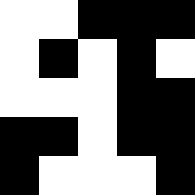[["white", "white", "black", "black", "black"], ["white", "black", "white", "black", "white"], ["white", "white", "white", "black", "black"], ["black", "black", "white", "black", "black"], ["black", "white", "white", "white", "black"]]